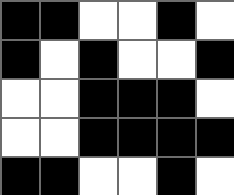[["black", "black", "white", "white", "black", "white"], ["black", "white", "black", "white", "white", "black"], ["white", "white", "black", "black", "black", "white"], ["white", "white", "black", "black", "black", "black"], ["black", "black", "white", "white", "black", "white"]]